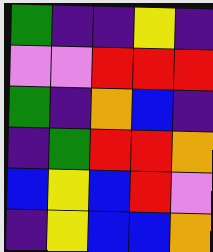[["green", "indigo", "indigo", "yellow", "indigo"], ["violet", "violet", "red", "red", "red"], ["green", "indigo", "orange", "blue", "indigo"], ["indigo", "green", "red", "red", "orange"], ["blue", "yellow", "blue", "red", "violet"], ["indigo", "yellow", "blue", "blue", "orange"]]